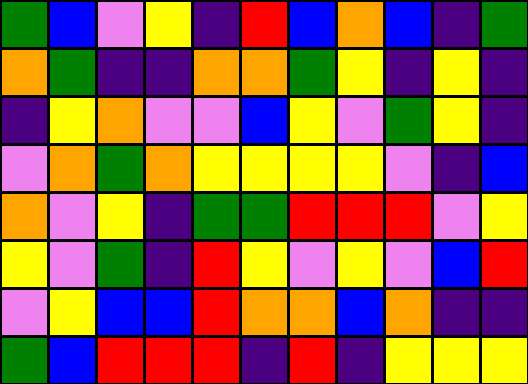[["green", "blue", "violet", "yellow", "indigo", "red", "blue", "orange", "blue", "indigo", "green"], ["orange", "green", "indigo", "indigo", "orange", "orange", "green", "yellow", "indigo", "yellow", "indigo"], ["indigo", "yellow", "orange", "violet", "violet", "blue", "yellow", "violet", "green", "yellow", "indigo"], ["violet", "orange", "green", "orange", "yellow", "yellow", "yellow", "yellow", "violet", "indigo", "blue"], ["orange", "violet", "yellow", "indigo", "green", "green", "red", "red", "red", "violet", "yellow"], ["yellow", "violet", "green", "indigo", "red", "yellow", "violet", "yellow", "violet", "blue", "red"], ["violet", "yellow", "blue", "blue", "red", "orange", "orange", "blue", "orange", "indigo", "indigo"], ["green", "blue", "red", "red", "red", "indigo", "red", "indigo", "yellow", "yellow", "yellow"]]